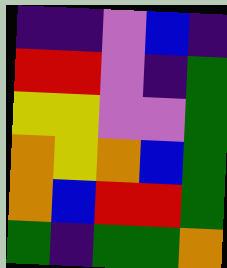[["indigo", "indigo", "violet", "blue", "indigo"], ["red", "red", "violet", "indigo", "green"], ["yellow", "yellow", "violet", "violet", "green"], ["orange", "yellow", "orange", "blue", "green"], ["orange", "blue", "red", "red", "green"], ["green", "indigo", "green", "green", "orange"]]